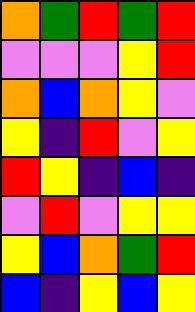[["orange", "green", "red", "green", "red"], ["violet", "violet", "violet", "yellow", "red"], ["orange", "blue", "orange", "yellow", "violet"], ["yellow", "indigo", "red", "violet", "yellow"], ["red", "yellow", "indigo", "blue", "indigo"], ["violet", "red", "violet", "yellow", "yellow"], ["yellow", "blue", "orange", "green", "red"], ["blue", "indigo", "yellow", "blue", "yellow"]]